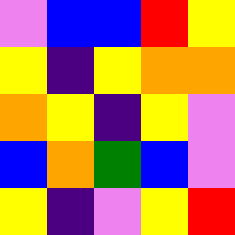[["violet", "blue", "blue", "red", "yellow"], ["yellow", "indigo", "yellow", "orange", "orange"], ["orange", "yellow", "indigo", "yellow", "violet"], ["blue", "orange", "green", "blue", "violet"], ["yellow", "indigo", "violet", "yellow", "red"]]